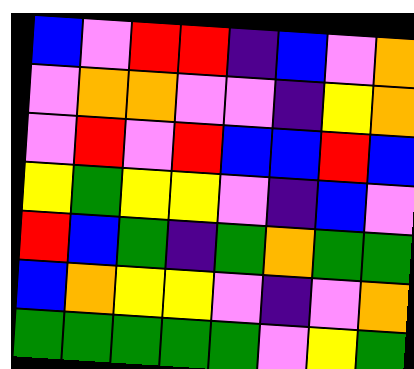[["blue", "violet", "red", "red", "indigo", "blue", "violet", "orange"], ["violet", "orange", "orange", "violet", "violet", "indigo", "yellow", "orange"], ["violet", "red", "violet", "red", "blue", "blue", "red", "blue"], ["yellow", "green", "yellow", "yellow", "violet", "indigo", "blue", "violet"], ["red", "blue", "green", "indigo", "green", "orange", "green", "green"], ["blue", "orange", "yellow", "yellow", "violet", "indigo", "violet", "orange"], ["green", "green", "green", "green", "green", "violet", "yellow", "green"]]